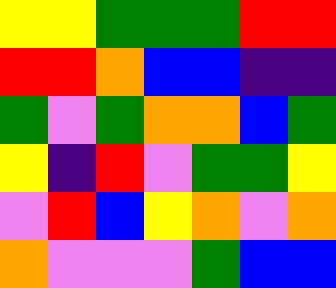[["yellow", "yellow", "green", "green", "green", "red", "red"], ["red", "red", "orange", "blue", "blue", "indigo", "indigo"], ["green", "violet", "green", "orange", "orange", "blue", "green"], ["yellow", "indigo", "red", "violet", "green", "green", "yellow"], ["violet", "red", "blue", "yellow", "orange", "violet", "orange"], ["orange", "violet", "violet", "violet", "green", "blue", "blue"]]